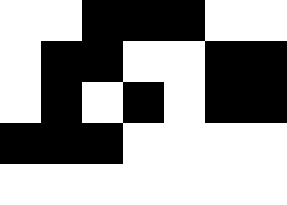[["white", "white", "black", "black", "black", "white", "white"], ["white", "black", "black", "white", "white", "black", "black"], ["white", "black", "white", "black", "white", "black", "black"], ["black", "black", "black", "white", "white", "white", "white"], ["white", "white", "white", "white", "white", "white", "white"]]